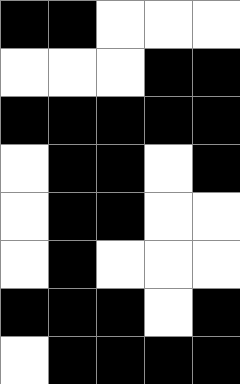[["black", "black", "white", "white", "white"], ["white", "white", "white", "black", "black"], ["black", "black", "black", "black", "black"], ["white", "black", "black", "white", "black"], ["white", "black", "black", "white", "white"], ["white", "black", "white", "white", "white"], ["black", "black", "black", "white", "black"], ["white", "black", "black", "black", "black"]]